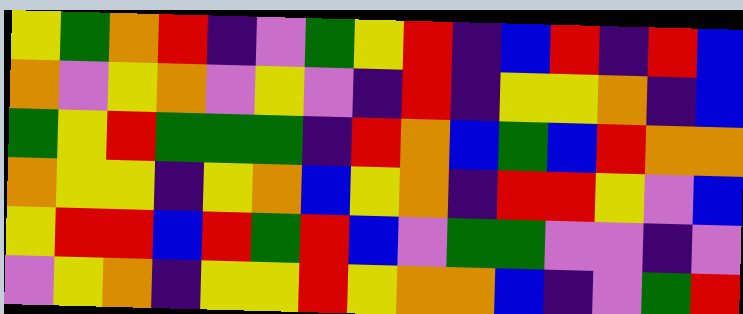[["yellow", "green", "orange", "red", "indigo", "violet", "green", "yellow", "red", "indigo", "blue", "red", "indigo", "red", "blue"], ["orange", "violet", "yellow", "orange", "violet", "yellow", "violet", "indigo", "red", "indigo", "yellow", "yellow", "orange", "indigo", "blue"], ["green", "yellow", "red", "green", "green", "green", "indigo", "red", "orange", "blue", "green", "blue", "red", "orange", "orange"], ["orange", "yellow", "yellow", "indigo", "yellow", "orange", "blue", "yellow", "orange", "indigo", "red", "red", "yellow", "violet", "blue"], ["yellow", "red", "red", "blue", "red", "green", "red", "blue", "violet", "green", "green", "violet", "violet", "indigo", "violet"], ["violet", "yellow", "orange", "indigo", "yellow", "yellow", "red", "yellow", "orange", "orange", "blue", "indigo", "violet", "green", "red"]]